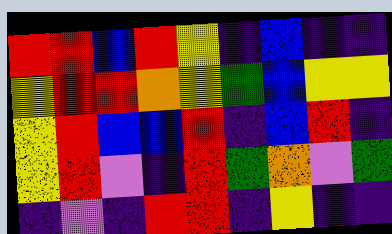[["red", "red", "blue", "red", "yellow", "indigo", "blue", "indigo", "indigo"], ["yellow", "red", "red", "orange", "yellow", "green", "blue", "yellow", "yellow"], ["yellow", "red", "blue", "blue", "red", "indigo", "blue", "red", "indigo"], ["yellow", "red", "violet", "indigo", "red", "green", "orange", "violet", "green"], ["indigo", "violet", "indigo", "red", "red", "indigo", "yellow", "indigo", "indigo"]]